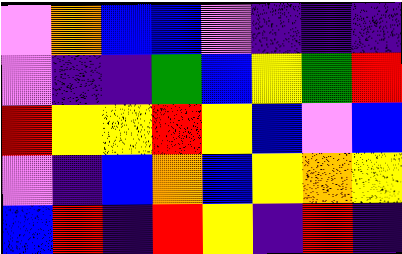[["violet", "orange", "blue", "blue", "violet", "indigo", "indigo", "indigo"], ["violet", "indigo", "indigo", "green", "blue", "yellow", "green", "red"], ["red", "yellow", "yellow", "red", "yellow", "blue", "violet", "blue"], ["violet", "indigo", "blue", "orange", "blue", "yellow", "orange", "yellow"], ["blue", "red", "indigo", "red", "yellow", "indigo", "red", "indigo"]]